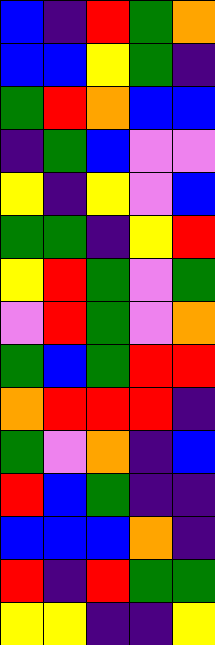[["blue", "indigo", "red", "green", "orange"], ["blue", "blue", "yellow", "green", "indigo"], ["green", "red", "orange", "blue", "blue"], ["indigo", "green", "blue", "violet", "violet"], ["yellow", "indigo", "yellow", "violet", "blue"], ["green", "green", "indigo", "yellow", "red"], ["yellow", "red", "green", "violet", "green"], ["violet", "red", "green", "violet", "orange"], ["green", "blue", "green", "red", "red"], ["orange", "red", "red", "red", "indigo"], ["green", "violet", "orange", "indigo", "blue"], ["red", "blue", "green", "indigo", "indigo"], ["blue", "blue", "blue", "orange", "indigo"], ["red", "indigo", "red", "green", "green"], ["yellow", "yellow", "indigo", "indigo", "yellow"]]